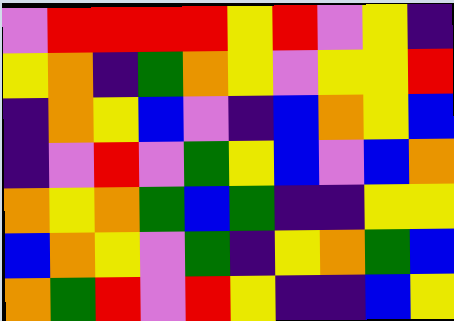[["violet", "red", "red", "red", "red", "yellow", "red", "violet", "yellow", "indigo"], ["yellow", "orange", "indigo", "green", "orange", "yellow", "violet", "yellow", "yellow", "red"], ["indigo", "orange", "yellow", "blue", "violet", "indigo", "blue", "orange", "yellow", "blue"], ["indigo", "violet", "red", "violet", "green", "yellow", "blue", "violet", "blue", "orange"], ["orange", "yellow", "orange", "green", "blue", "green", "indigo", "indigo", "yellow", "yellow"], ["blue", "orange", "yellow", "violet", "green", "indigo", "yellow", "orange", "green", "blue"], ["orange", "green", "red", "violet", "red", "yellow", "indigo", "indigo", "blue", "yellow"]]